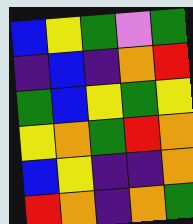[["blue", "yellow", "green", "violet", "green"], ["indigo", "blue", "indigo", "orange", "red"], ["green", "blue", "yellow", "green", "yellow"], ["yellow", "orange", "green", "red", "orange"], ["blue", "yellow", "indigo", "indigo", "orange"], ["red", "orange", "indigo", "orange", "green"]]